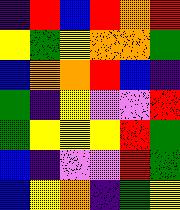[["indigo", "red", "blue", "red", "orange", "red"], ["yellow", "green", "yellow", "orange", "orange", "green"], ["blue", "orange", "orange", "red", "blue", "indigo"], ["green", "indigo", "yellow", "violet", "violet", "red"], ["green", "yellow", "yellow", "yellow", "red", "green"], ["blue", "indigo", "violet", "violet", "red", "green"], ["blue", "yellow", "orange", "indigo", "green", "yellow"]]